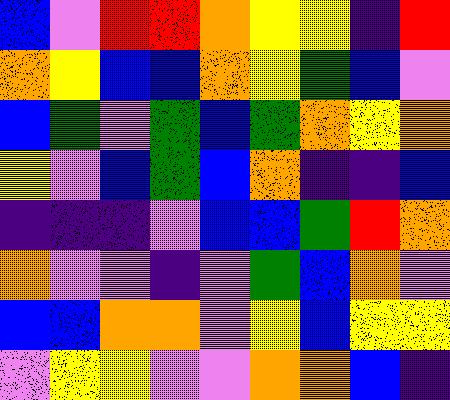[["blue", "violet", "red", "red", "orange", "yellow", "yellow", "indigo", "red"], ["orange", "yellow", "blue", "blue", "orange", "yellow", "green", "blue", "violet"], ["blue", "green", "violet", "green", "blue", "green", "orange", "yellow", "orange"], ["yellow", "violet", "blue", "green", "blue", "orange", "indigo", "indigo", "blue"], ["indigo", "indigo", "indigo", "violet", "blue", "blue", "green", "red", "orange"], ["orange", "violet", "violet", "indigo", "violet", "green", "blue", "orange", "violet"], ["blue", "blue", "orange", "orange", "violet", "yellow", "blue", "yellow", "yellow"], ["violet", "yellow", "yellow", "violet", "violet", "orange", "orange", "blue", "indigo"]]